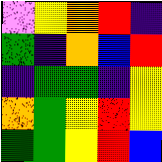[["violet", "yellow", "orange", "red", "indigo"], ["green", "indigo", "orange", "blue", "red"], ["indigo", "green", "green", "indigo", "yellow"], ["orange", "green", "yellow", "red", "yellow"], ["green", "green", "yellow", "red", "blue"]]